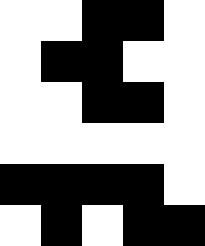[["white", "white", "black", "black", "white"], ["white", "black", "black", "white", "white"], ["white", "white", "black", "black", "white"], ["white", "white", "white", "white", "white"], ["black", "black", "black", "black", "white"], ["white", "black", "white", "black", "black"]]